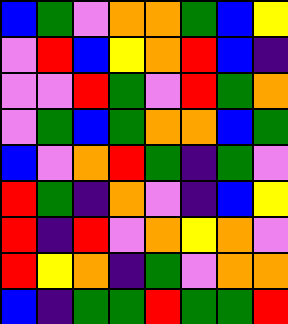[["blue", "green", "violet", "orange", "orange", "green", "blue", "yellow"], ["violet", "red", "blue", "yellow", "orange", "red", "blue", "indigo"], ["violet", "violet", "red", "green", "violet", "red", "green", "orange"], ["violet", "green", "blue", "green", "orange", "orange", "blue", "green"], ["blue", "violet", "orange", "red", "green", "indigo", "green", "violet"], ["red", "green", "indigo", "orange", "violet", "indigo", "blue", "yellow"], ["red", "indigo", "red", "violet", "orange", "yellow", "orange", "violet"], ["red", "yellow", "orange", "indigo", "green", "violet", "orange", "orange"], ["blue", "indigo", "green", "green", "red", "green", "green", "red"]]